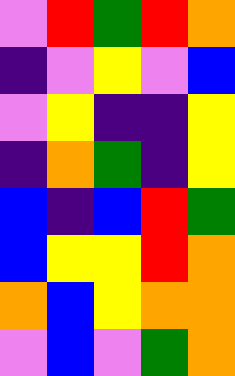[["violet", "red", "green", "red", "orange"], ["indigo", "violet", "yellow", "violet", "blue"], ["violet", "yellow", "indigo", "indigo", "yellow"], ["indigo", "orange", "green", "indigo", "yellow"], ["blue", "indigo", "blue", "red", "green"], ["blue", "yellow", "yellow", "red", "orange"], ["orange", "blue", "yellow", "orange", "orange"], ["violet", "blue", "violet", "green", "orange"]]